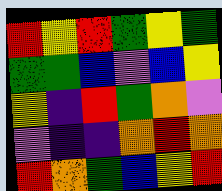[["red", "yellow", "red", "green", "yellow", "green"], ["green", "green", "blue", "violet", "blue", "yellow"], ["yellow", "indigo", "red", "green", "orange", "violet"], ["violet", "indigo", "indigo", "orange", "red", "orange"], ["red", "orange", "green", "blue", "yellow", "red"]]